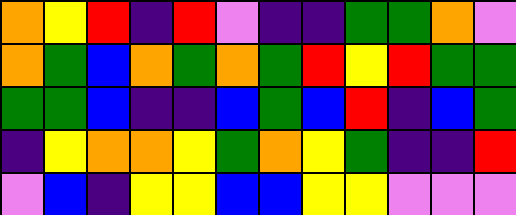[["orange", "yellow", "red", "indigo", "red", "violet", "indigo", "indigo", "green", "green", "orange", "violet"], ["orange", "green", "blue", "orange", "green", "orange", "green", "red", "yellow", "red", "green", "green"], ["green", "green", "blue", "indigo", "indigo", "blue", "green", "blue", "red", "indigo", "blue", "green"], ["indigo", "yellow", "orange", "orange", "yellow", "green", "orange", "yellow", "green", "indigo", "indigo", "red"], ["violet", "blue", "indigo", "yellow", "yellow", "blue", "blue", "yellow", "yellow", "violet", "violet", "violet"]]